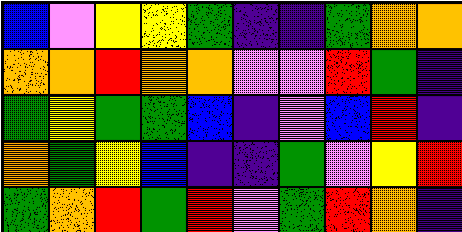[["blue", "violet", "yellow", "yellow", "green", "indigo", "indigo", "green", "orange", "orange"], ["orange", "orange", "red", "orange", "orange", "violet", "violet", "red", "green", "indigo"], ["green", "yellow", "green", "green", "blue", "indigo", "violet", "blue", "red", "indigo"], ["orange", "green", "yellow", "blue", "indigo", "indigo", "green", "violet", "yellow", "red"], ["green", "orange", "red", "green", "red", "violet", "green", "red", "orange", "indigo"]]